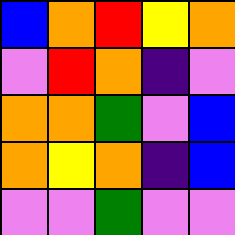[["blue", "orange", "red", "yellow", "orange"], ["violet", "red", "orange", "indigo", "violet"], ["orange", "orange", "green", "violet", "blue"], ["orange", "yellow", "orange", "indigo", "blue"], ["violet", "violet", "green", "violet", "violet"]]